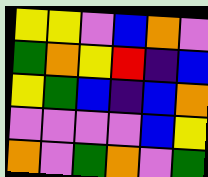[["yellow", "yellow", "violet", "blue", "orange", "violet"], ["green", "orange", "yellow", "red", "indigo", "blue"], ["yellow", "green", "blue", "indigo", "blue", "orange"], ["violet", "violet", "violet", "violet", "blue", "yellow"], ["orange", "violet", "green", "orange", "violet", "green"]]